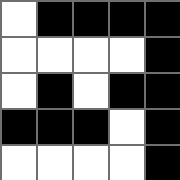[["white", "black", "black", "black", "black"], ["white", "white", "white", "white", "black"], ["white", "black", "white", "black", "black"], ["black", "black", "black", "white", "black"], ["white", "white", "white", "white", "black"]]